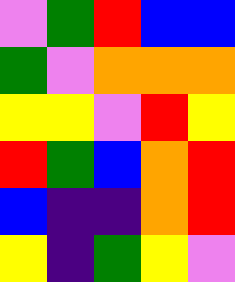[["violet", "green", "red", "blue", "blue"], ["green", "violet", "orange", "orange", "orange"], ["yellow", "yellow", "violet", "red", "yellow"], ["red", "green", "blue", "orange", "red"], ["blue", "indigo", "indigo", "orange", "red"], ["yellow", "indigo", "green", "yellow", "violet"]]